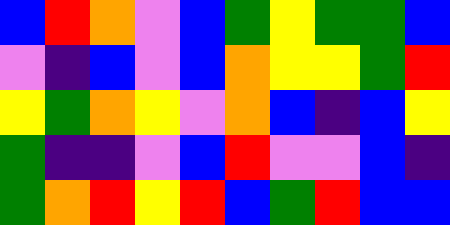[["blue", "red", "orange", "violet", "blue", "green", "yellow", "green", "green", "blue"], ["violet", "indigo", "blue", "violet", "blue", "orange", "yellow", "yellow", "green", "red"], ["yellow", "green", "orange", "yellow", "violet", "orange", "blue", "indigo", "blue", "yellow"], ["green", "indigo", "indigo", "violet", "blue", "red", "violet", "violet", "blue", "indigo"], ["green", "orange", "red", "yellow", "red", "blue", "green", "red", "blue", "blue"]]